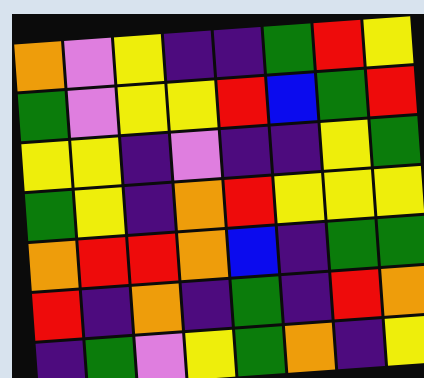[["orange", "violet", "yellow", "indigo", "indigo", "green", "red", "yellow"], ["green", "violet", "yellow", "yellow", "red", "blue", "green", "red"], ["yellow", "yellow", "indigo", "violet", "indigo", "indigo", "yellow", "green"], ["green", "yellow", "indigo", "orange", "red", "yellow", "yellow", "yellow"], ["orange", "red", "red", "orange", "blue", "indigo", "green", "green"], ["red", "indigo", "orange", "indigo", "green", "indigo", "red", "orange"], ["indigo", "green", "violet", "yellow", "green", "orange", "indigo", "yellow"]]